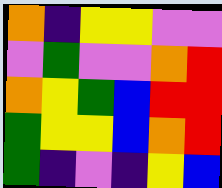[["orange", "indigo", "yellow", "yellow", "violet", "violet"], ["violet", "green", "violet", "violet", "orange", "red"], ["orange", "yellow", "green", "blue", "red", "red"], ["green", "yellow", "yellow", "blue", "orange", "red"], ["green", "indigo", "violet", "indigo", "yellow", "blue"]]